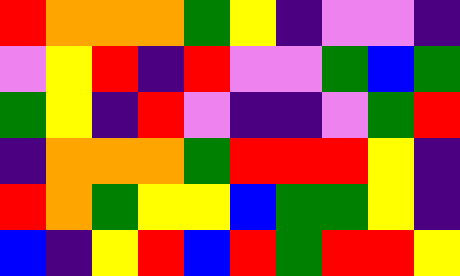[["red", "orange", "orange", "orange", "green", "yellow", "indigo", "violet", "violet", "indigo"], ["violet", "yellow", "red", "indigo", "red", "violet", "violet", "green", "blue", "green"], ["green", "yellow", "indigo", "red", "violet", "indigo", "indigo", "violet", "green", "red"], ["indigo", "orange", "orange", "orange", "green", "red", "red", "red", "yellow", "indigo"], ["red", "orange", "green", "yellow", "yellow", "blue", "green", "green", "yellow", "indigo"], ["blue", "indigo", "yellow", "red", "blue", "red", "green", "red", "red", "yellow"]]